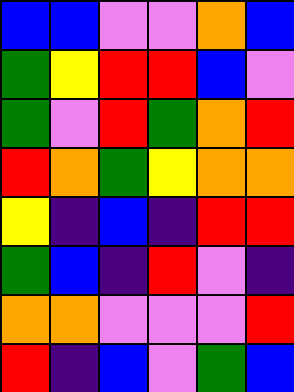[["blue", "blue", "violet", "violet", "orange", "blue"], ["green", "yellow", "red", "red", "blue", "violet"], ["green", "violet", "red", "green", "orange", "red"], ["red", "orange", "green", "yellow", "orange", "orange"], ["yellow", "indigo", "blue", "indigo", "red", "red"], ["green", "blue", "indigo", "red", "violet", "indigo"], ["orange", "orange", "violet", "violet", "violet", "red"], ["red", "indigo", "blue", "violet", "green", "blue"]]